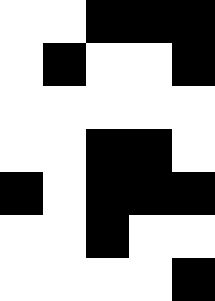[["white", "white", "black", "black", "black"], ["white", "black", "white", "white", "black"], ["white", "white", "white", "white", "white"], ["white", "white", "black", "black", "white"], ["black", "white", "black", "black", "black"], ["white", "white", "black", "white", "white"], ["white", "white", "white", "white", "black"]]